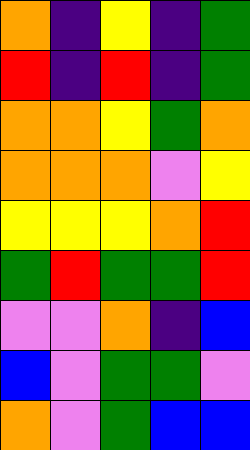[["orange", "indigo", "yellow", "indigo", "green"], ["red", "indigo", "red", "indigo", "green"], ["orange", "orange", "yellow", "green", "orange"], ["orange", "orange", "orange", "violet", "yellow"], ["yellow", "yellow", "yellow", "orange", "red"], ["green", "red", "green", "green", "red"], ["violet", "violet", "orange", "indigo", "blue"], ["blue", "violet", "green", "green", "violet"], ["orange", "violet", "green", "blue", "blue"]]